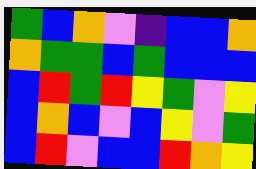[["green", "blue", "orange", "violet", "indigo", "blue", "blue", "orange"], ["orange", "green", "green", "blue", "green", "blue", "blue", "blue"], ["blue", "red", "green", "red", "yellow", "green", "violet", "yellow"], ["blue", "orange", "blue", "violet", "blue", "yellow", "violet", "green"], ["blue", "red", "violet", "blue", "blue", "red", "orange", "yellow"]]